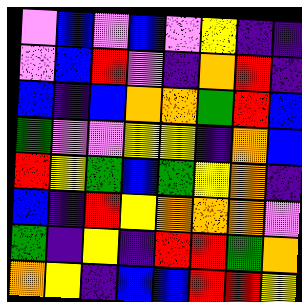[["violet", "blue", "violet", "blue", "violet", "yellow", "indigo", "indigo"], ["violet", "blue", "red", "violet", "indigo", "orange", "red", "indigo"], ["blue", "indigo", "blue", "orange", "orange", "green", "red", "blue"], ["green", "violet", "violet", "yellow", "yellow", "indigo", "orange", "blue"], ["red", "yellow", "green", "blue", "green", "yellow", "orange", "indigo"], ["blue", "indigo", "red", "yellow", "orange", "orange", "orange", "violet"], ["green", "indigo", "yellow", "indigo", "red", "red", "green", "orange"], ["orange", "yellow", "indigo", "blue", "blue", "red", "red", "yellow"]]